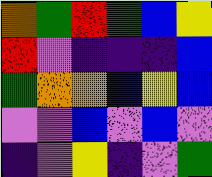[["orange", "green", "red", "green", "blue", "yellow"], ["red", "violet", "indigo", "indigo", "indigo", "blue"], ["green", "orange", "orange", "blue", "yellow", "blue"], ["violet", "violet", "blue", "violet", "blue", "violet"], ["indigo", "violet", "yellow", "indigo", "violet", "green"]]